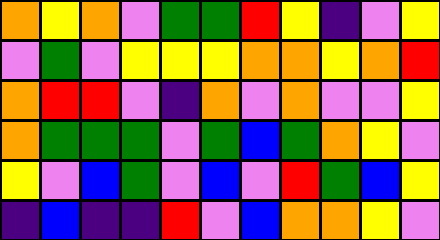[["orange", "yellow", "orange", "violet", "green", "green", "red", "yellow", "indigo", "violet", "yellow"], ["violet", "green", "violet", "yellow", "yellow", "yellow", "orange", "orange", "yellow", "orange", "red"], ["orange", "red", "red", "violet", "indigo", "orange", "violet", "orange", "violet", "violet", "yellow"], ["orange", "green", "green", "green", "violet", "green", "blue", "green", "orange", "yellow", "violet"], ["yellow", "violet", "blue", "green", "violet", "blue", "violet", "red", "green", "blue", "yellow"], ["indigo", "blue", "indigo", "indigo", "red", "violet", "blue", "orange", "orange", "yellow", "violet"]]